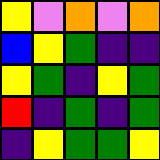[["yellow", "violet", "orange", "violet", "orange"], ["blue", "yellow", "green", "indigo", "indigo"], ["yellow", "green", "indigo", "yellow", "green"], ["red", "indigo", "green", "indigo", "green"], ["indigo", "yellow", "green", "green", "yellow"]]